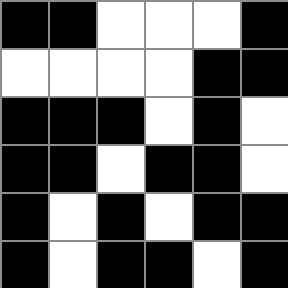[["black", "black", "white", "white", "white", "black"], ["white", "white", "white", "white", "black", "black"], ["black", "black", "black", "white", "black", "white"], ["black", "black", "white", "black", "black", "white"], ["black", "white", "black", "white", "black", "black"], ["black", "white", "black", "black", "white", "black"]]